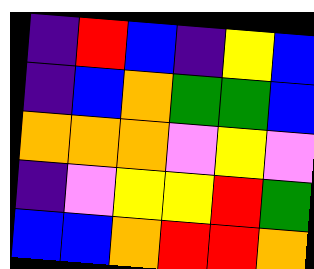[["indigo", "red", "blue", "indigo", "yellow", "blue"], ["indigo", "blue", "orange", "green", "green", "blue"], ["orange", "orange", "orange", "violet", "yellow", "violet"], ["indigo", "violet", "yellow", "yellow", "red", "green"], ["blue", "blue", "orange", "red", "red", "orange"]]